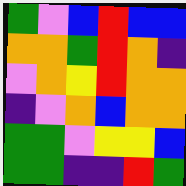[["green", "violet", "blue", "red", "blue", "blue"], ["orange", "orange", "green", "red", "orange", "indigo"], ["violet", "orange", "yellow", "red", "orange", "orange"], ["indigo", "violet", "orange", "blue", "orange", "orange"], ["green", "green", "violet", "yellow", "yellow", "blue"], ["green", "green", "indigo", "indigo", "red", "green"]]